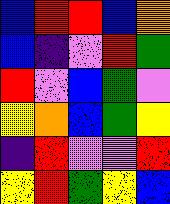[["blue", "red", "red", "blue", "orange"], ["blue", "indigo", "violet", "red", "green"], ["red", "violet", "blue", "green", "violet"], ["yellow", "orange", "blue", "green", "yellow"], ["indigo", "red", "violet", "violet", "red"], ["yellow", "red", "green", "yellow", "blue"]]